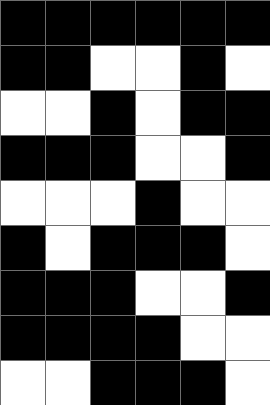[["black", "black", "black", "black", "black", "black"], ["black", "black", "white", "white", "black", "white"], ["white", "white", "black", "white", "black", "black"], ["black", "black", "black", "white", "white", "black"], ["white", "white", "white", "black", "white", "white"], ["black", "white", "black", "black", "black", "white"], ["black", "black", "black", "white", "white", "black"], ["black", "black", "black", "black", "white", "white"], ["white", "white", "black", "black", "black", "white"]]